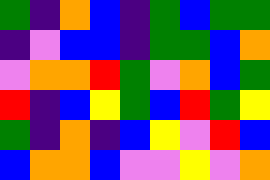[["green", "indigo", "orange", "blue", "indigo", "green", "blue", "green", "green"], ["indigo", "violet", "blue", "blue", "indigo", "green", "green", "blue", "orange"], ["violet", "orange", "orange", "red", "green", "violet", "orange", "blue", "green"], ["red", "indigo", "blue", "yellow", "green", "blue", "red", "green", "yellow"], ["green", "indigo", "orange", "indigo", "blue", "yellow", "violet", "red", "blue"], ["blue", "orange", "orange", "blue", "violet", "violet", "yellow", "violet", "orange"]]